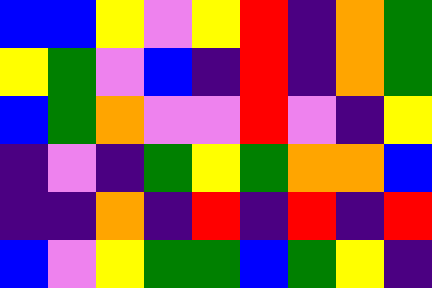[["blue", "blue", "yellow", "violet", "yellow", "red", "indigo", "orange", "green"], ["yellow", "green", "violet", "blue", "indigo", "red", "indigo", "orange", "green"], ["blue", "green", "orange", "violet", "violet", "red", "violet", "indigo", "yellow"], ["indigo", "violet", "indigo", "green", "yellow", "green", "orange", "orange", "blue"], ["indigo", "indigo", "orange", "indigo", "red", "indigo", "red", "indigo", "red"], ["blue", "violet", "yellow", "green", "green", "blue", "green", "yellow", "indigo"]]